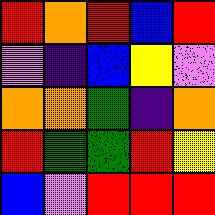[["red", "orange", "red", "blue", "red"], ["violet", "indigo", "blue", "yellow", "violet"], ["orange", "orange", "green", "indigo", "orange"], ["red", "green", "green", "red", "yellow"], ["blue", "violet", "red", "red", "red"]]